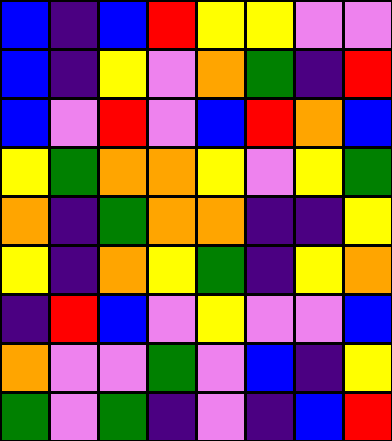[["blue", "indigo", "blue", "red", "yellow", "yellow", "violet", "violet"], ["blue", "indigo", "yellow", "violet", "orange", "green", "indigo", "red"], ["blue", "violet", "red", "violet", "blue", "red", "orange", "blue"], ["yellow", "green", "orange", "orange", "yellow", "violet", "yellow", "green"], ["orange", "indigo", "green", "orange", "orange", "indigo", "indigo", "yellow"], ["yellow", "indigo", "orange", "yellow", "green", "indigo", "yellow", "orange"], ["indigo", "red", "blue", "violet", "yellow", "violet", "violet", "blue"], ["orange", "violet", "violet", "green", "violet", "blue", "indigo", "yellow"], ["green", "violet", "green", "indigo", "violet", "indigo", "blue", "red"]]